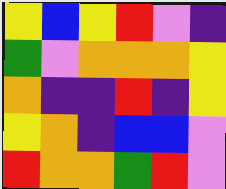[["yellow", "blue", "yellow", "red", "violet", "indigo"], ["green", "violet", "orange", "orange", "orange", "yellow"], ["orange", "indigo", "indigo", "red", "indigo", "yellow"], ["yellow", "orange", "indigo", "blue", "blue", "violet"], ["red", "orange", "orange", "green", "red", "violet"]]